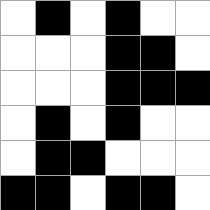[["white", "black", "white", "black", "white", "white"], ["white", "white", "white", "black", "black", "white"], ["white", "white", "white", "black", "black", "black"], ["white", "black", "white", "black", "white", "white"], ["white", "black", "black", "white", "white", "white"], ["black", "black", "white", "black", "black", "white"]]